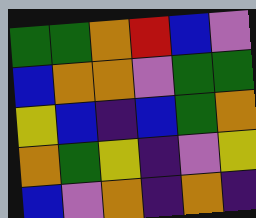[["green", "green", "orange", "red", "blue", "violet"], ["blue", "orange", "orange", "violet", "green", "green"], ["yellow", "blue", "indigo", "blue", "green", "orange"], ["orange", "green", "yellow", "indigo", "violet", "yellow"], ["blue", "violet", "orange", "indigo", "orange", "indigo"]]